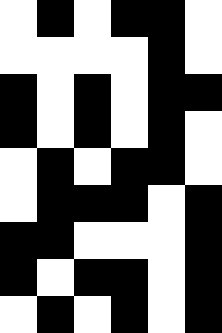[["white", "black", "white", "black", "black", "white"], ["white", "white", "white", "white", "black", "white"], ["black", "white", "black", "white", "black", "black"], ["black", "white", "black", "white", "black", "white"], ["white", "black", "white", "black", "black", "white"], ["white", "black", "black", "black", "white", "black"], ["black", "black", "white", "white", "white", "black"], ["black", "white", "black", "black", "white", "black"], ["white", "black", "white", "black", "white", "black"]]